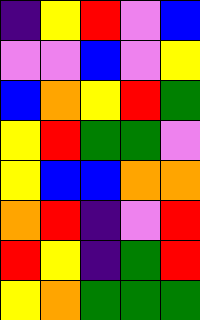[["indigo", "yellow", "red", "violet", "blue"], ["violet", "violet", "blue", "violet", "yellow"], ["blue", "orange", "yellow", "red", "green"], ["yellow", "red", "green", "green", "violet"], ["yellow", "blue", "blue", "orange", "orange"], ["orange", "red", "indigo", "violet", "red"], ["red", "yellow", "indigo", "green", "red"], ["yellow", "orange", "green", "green", "green"]]